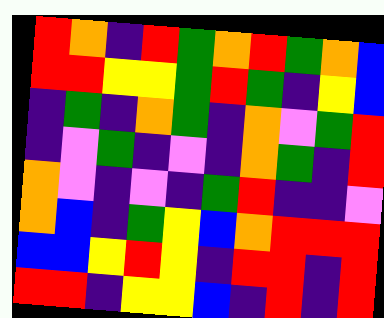[["red", "orange", "indigo", "red", "green", "orange", "red", "green", "orange", "blue"], ["red", "red", "yellow", "yellow", "green", "red", "green", "indigo", "yellow", "blue"], ["indigo", "green", "indigo", "orange", "green", "indigo", "orange", "violet", "green", "red"], ["indigo", "violet", "green", "indigo", "violet", "indigo", "orange", "green", "indigo", "red"], ["orange", "violet", "indigo", "violet", "indigo", "green", "red", "indigo", "indigo", "violet"], ["orange", "blue", "indigo", "green", "yellow", "blue", "orange", "red", "red", "red"], ["blue", "blue", "yellow", "red", "yellow", "indigo", "red", "red", "indigo", "red"], ["red", "red", "indigo", "yellow", "yellow", "blue", "indigo", "red", "indigo", "red"]]